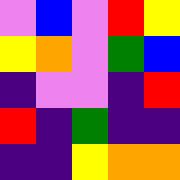[["violet", "blue", "violet", "red", "yellow"], ["yellow", "orange", "violet", "green", "blue"], ["indigo", "violet", "violet", "indigo", "red"], ["red", "indigo", "green", "indigo", "indigo"], ["indigo", "indigo", "yellow", "orange", "orange"]]